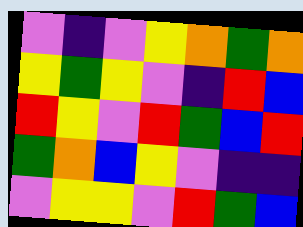[["violet", "indigo", "violet", "yellow", "orange", "green", "orange"], ["yellow", "green", "yellow", "violet", "indigo", "red", "blue"], ["red", "yellow", "violet", "red", "green", "blue", "red"], ["green", "orange", "blue", "yellow", "violet", "indigo", "indigo"], ["violet", "yellow", "yellow", "violet", "red", "green", "blue"]]